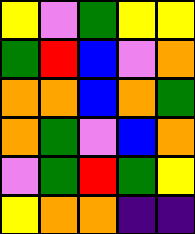[["yellow", "violet", "green", "yellow", "yellow"], ["green", "red", "blue", "violet", "orange"], ["orange", "orange", "blue", "orange", "green"], ["orange", "green", "violet", "blue", "orange"], ["violet", "green", "red", "green", "yellow"], ["yellow", "orange", "orange", "indigo", "indigo"]]